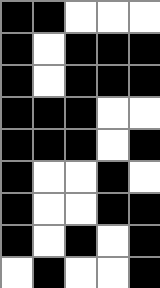[["black", "black", "white", "white", "white"], ["black", "white", "black", "black", "black"], ["black", "white", "black", "black", "black"], ["black", "black", "black", "white", "white"], ["black", "black", "black", "white", "black"], ["black", "white", "white", "black", "white"], ["black", "white", "white", "black", "black"], ["black", "white", "black", "white", "black"], ["white", "black", "white", "white", "black"]]